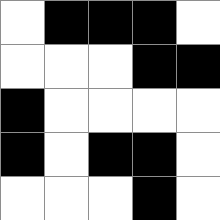[["white", "black", "black", "black", "white"], ["white", "white", "white", "black", "black"], ["black", "white", "white", "white", "white"], ["black", "white", "black", "black", "white"], ["white", "white", "white", "black", "white"]]